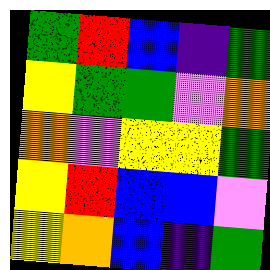[["green", "red", "blue", "indigo", "green"], ["yellow", "green", "green", "violet", "orange"], ["orange", "violet", "yellow", "yellow", "green"], ["yellow", "red", "blue", "blue", "violet"], ["yellow", "orange", "blue", "indigo", "green"]]